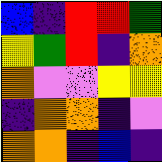[["blue", "indigo", "red", "red", "green"], ["yellow", "green", "red", "indigo", "orange"], ["orange", "violet", "violet", "yellow", "yellow"], ["indigo", "orange", "orange", "indigo", "violet"], ["orange", "orange", "indigo", "blue", "indigo"]]